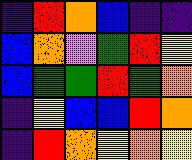[["indigo", "red", "orange", "blue", "indigo", "indigo"], ["blue", "orange", "violet", "green", "red", "yellow"], ["blue", "green", "green", "red", "green", "orange"], ["indigo", "yellow", "blue", "blue", "red", "orange"], ["indigo", "red", "orange", "yellow", "orange", "yellow"]]